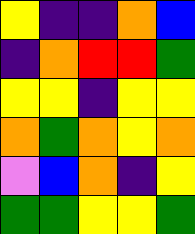[["yellow", "indigo", "indigo", "orange", "blue"], ["indigo", "orange", "red", "red", "green"], ["yellow", "yellow", "indigo", "yellow", "yellow"], ["orange", "green", "orange", "yellow", "orange"], ["violet", "blue", "orange", "indigo", "yellow"], ["green", "green", "yellow", "yellow", "green"]]